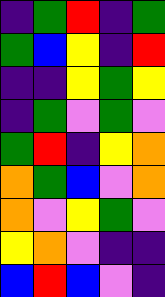[["indigo", "green", "red", "indigo", "green"], ["green", "blue", "yellow", "indigo", "red"], ["indigo", "indigo", "yellow", "green", "yellow"], ["indigo", "green", "violet", "green", "violet"], ["green", "red", "indigo", "yellow", "orange"], ["orange", "green", "blue", "violet", "orange"], ["orange", "violet", "yellow", "green", "violet"], ["yellow", "orange", "violet", "indigo", "indigo"], ["blue", "red", "blue", "violet", "indigo"]]